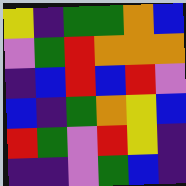[["yellow", "indigo", "green", "green", "orange", "blue"], ["violet", "green", "red", "orange", "orange", "orange"], ["indigo", "blue", "red", "blue", "red", "violet"], ["blue", "indigo", "green", "orange", "yellow", "blue"], ["red", "green", "violet", "red", "yellow", "indigo"], ["indigo", "indigo", "violet", "green", "blue", "indigo"]]